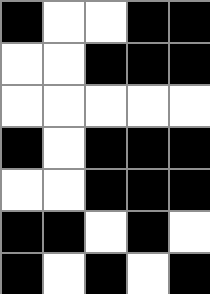[["black", "white", "white", "black", "black"], ["white", "white", "black", "black", "black"], ["white", "white", "white", "white", "white"], ["black", "white", "black", "black", "black"], ["white", "white", "black", "black", "black"], ["black", "black", "white", "black", "white"], ["black", "white", "black", "white", "black"]]